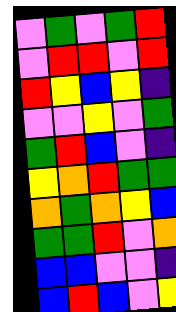[["violet", "green", "violet", "green", "red"], ["violet", "red", "red", "violet", "red"], ["red", "yellow", "blue", "yellow", "indigo"], ["violet", "violet", "yellow", "violet", "green"], ["green", "red", "blue", "violet", "indigo"], ["yellow", "orange", "red", "green", "green"], ["orange", "green", "orange", "yellow", "blue"], ["green", "green", "red", "violet", "orange"], ["blue", "blue", "violet", "violet", "indigo"], ["blue", "red", "blue", "violet", "yellow"]]